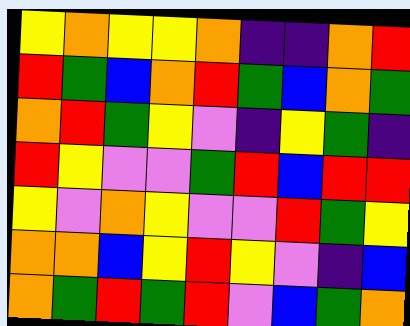[["yellow", "orange", "yellow", "yellow", "orange", "indigo", "indigo", "orange", "red"], ["red", "green", "blue", "orange", "red", "green", "blue", "orange", "green"], ["orange", "red", "green", "yellow", "violet", "indigo", "yellow", "green", "indigo"], ["red", "yellow", "violet", "violet", "green", "red", "blue", "red", "red"], ["yellow", "violet", "orange", "yellow", "violet", "violet", "red", "green", "yellow"], ["orange", "orange", "blue", "yellow", "red", "yellow", "violet", "indigo", "blue"], ["orange", "green", "red", "green", "red", "violet", "blue", "green", "orange"]]